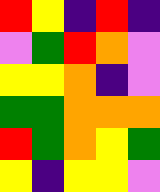[["red", "yellow", "indigo", "red", "indigo"], ["violet", "green", "red", "orange", "violet"], ["yellow", "yellow", "orange", "indigo", "violet"], ["green", "green", "orange", "orange", "orange"], ["red", "green", "orange", "yellow", "green"], ["yellow", "indigo", "yellow", "yellow", "violet"]]